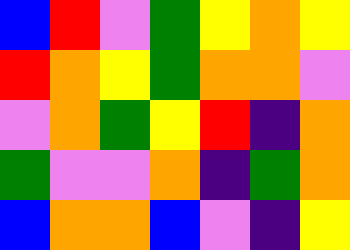[["blue", "red", "violet", "green", "yellow", "orange", "yellow"], ["red", "orange", "yellow", "green", "orange", "orange", "violet"], ["violet", "orange", "green", "yellow", "red", "indigo", "orange"], ["green", "violet", "violet", "orange", "indigo", "green", "orange"], ["blue", "orange", "orange", "blue", "violet", "indigo", "yellow"]]